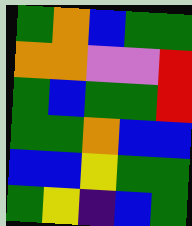[["green", "orange", "blue", "green", "green"], ["orange", "orange", "violet", "violet", "red"], ["green", "blue", "green", "green", "red"], ["green", "green", "orange", "blue", "blue"], ["blue", "blue", "yellow", "green", "green"], ["green", "yellow", "indigo", "blue", "green"]]